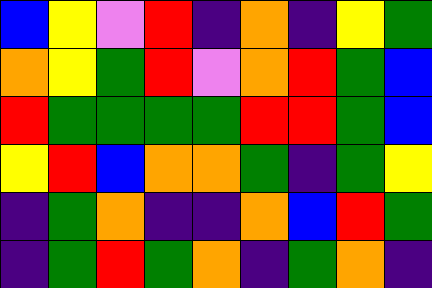[["blue", "yellow", "violet", "red", "indigo", "orange", "indigo", "yellow", "green"], ["orange", "yellow", "green", "red", "violet", "orange", "red", "green", "blue"], ["red", "green", "green", "green", "green", "red", "red", "green", "blue"], ["yellow", "red", "blue", "orange", "orange", "green", "indigo", "green", "yellow"], ["indigo", "green", "orange", "indigo", "indigo", "orange", "blue", "red", "green"], ["indigo", "green", "red", "green", "orange", "indigo", "green", "orange", "indigo"]]